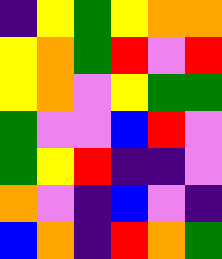[["indigo", "yellow", "green", "yellow", "orange", "orange"], ["yellow", "orange", "green", "red", "violet", "red"], ["yellow", "orange", "violet", "yellow", "green", "green"], ["green", "violet", "violet", "blue", "red", "violet"], ["green", "yellow", "red", "indigo", "indigo", "violet"], ["orange", "violet", "indigo", "blue", "violet", "indigo"], ["blue", "orange", "indigo", "red", "orange", "green"]]